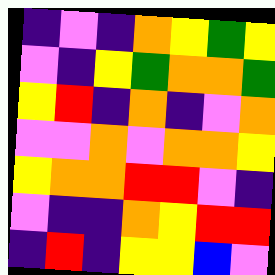[["indigo", "violet", "indigo", "orange", "yellow", "green", "yellow"], ["violet", "indigo", "yellow", "green", "orange", "orange", "green"], ["yellow", "red", "indigo", "orange", "indigo", "violet", "orange"], ["violet", "violet", "orange", "violet", "orange", "orange", "yellow"], ["yellow", "orange", "orange", "red", "red", "violet", "indigo"], ["violet", "indigo", "indigo", "orange", "yellow", "red", "red"], ["indigo", "red", "indigo", "yellow", "yellow", "blue", "violet"]]